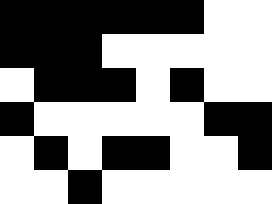[["black", "black", "black", "black", "black", "black", "white", "white"], ["black", "black", "black", "white", "white", "white", "white", "white"], ["white", "black", "black", "black", "white", "black", "white", "white"], ["black", "white", "white", "white", "white", "white", "black", "black"], ["white", "black", "white", "black", "black", "white", "white", "black"], ["white", "white", "black", "white", "white", "white", "white", "white"]]